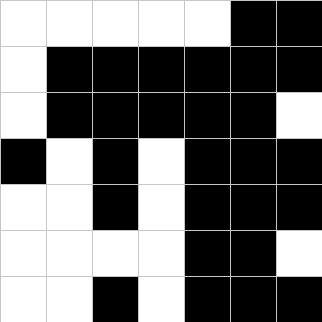[["white", "white", "white", "white", "white", "black", "black"], ["white", "black", "black", "black", "black", "black", "black"], ["white", "black", "black", "black", "black", "black", "white"], ["black", "white", "black", "white", "black", "black", "black"], ["white", "white", "black", "white", "black", "black", "black"], ["white", "white", "white", "white", "black", "black", "white"], ["white", "white", "black", "white", "black", "black", "black"]]